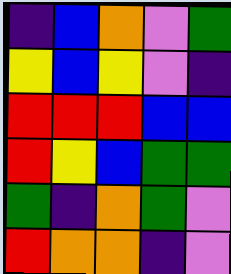[["indigo", "blue", "orange", "violet", "green"], ["yellow", "blue", "yellow", "violet", "indigo"], ["red", "red", "red", "blue", "blue"], ["red", "yellow", "blue", "green", "green"], ["green", "indigo", "orange", "green", "violet"], ["red", "orange", "orange", "indigo", "violet"]]